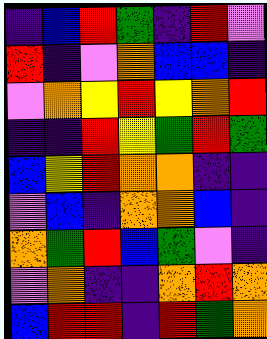[["indigo", "blue", "red", "green", "indigo", "red", "violet"], ["red", "indigo", "violet", "orange", "blue", "blue", "indigo"], ["violet", "orange", "yellow", "red", "yellow", "orange", "red"], ["indigo", "indigo", "red", "yellow", "green", "red", "green"], ["blue", "yellow", "red", "orange", "orange", "indigo", "indigo"], ["violet", "blue", "indigo", "orange", "orange", "blue", "indigo"], ["orange", "green", "red", "blue", "green", "violet", "indigo"], ["violet", "orange", "indigo", "indigo", "orange", "red", "orange"], ["blue", "red", "red", "indigo", "red", "green", "orange"]]